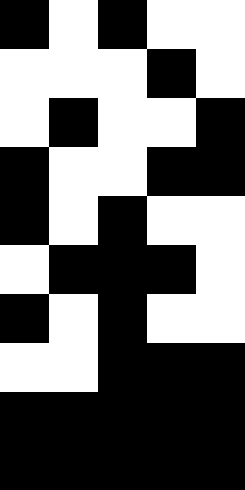[["black", "white", "black", "white", "white"], ["white", "white", "white", "black", "white"], ["white", "black", "white", "white", "black"], ["black", "white", "white", "black", "black"], ["black", "white", "black", "white", "white"], ["white", "black", "black", "black", "white"], ["black", "white", "black", "white", "white"], ["white", "white", "black", "black", "black"], ["black", "black", "black", "black", "black"], ["black", "black", "black", "black", "black"]]